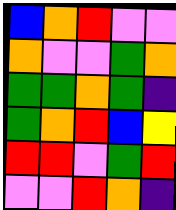[["blue", "orange", "red", "violet", "violet"], ["orange", "violet", "violet", "green", "orange"], ["green", "green", "orange", "green", "indigo"], ["green", "orange", "red", "blue", "yellow"], ["red", "red", "violet", "green", "red"], ["violet", "violet", "red", "orange", "indigo"]]